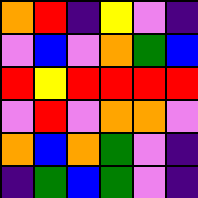[["orange", "red", "indigo", "yellow", "violet", "indigo"], ["violet", "blue", "violet", "orange", "green", "blue"], ["red", "yellow", "red", "red", "red", "red"], ["violet", "red", "violet", "orange", "orange", "violet"], ["orange", "blue", "orange", "green", "violet", "indigo"], ["indigo", "green", "blue", "green", "violet", "indigo"]]